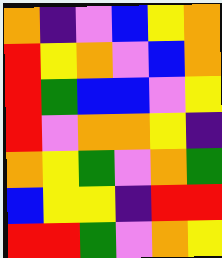[["orange", "indigo", "violet", "blue", "yellow", "orange"], ["red", "yellow", "orange", "violet", "blue", "orange"], ["red", "green", "blue", "blue", "violet", "yellow"], ["red", "violet", "orange", "orange", "yellow", "indigo"], ["orange", "yellow", "green", "violet", "orange", "green"], ["blue", "yellow", "yellow", "indigo", "red", "red"], ["red", "red", "green", "violet", "orange", "yellow"]]